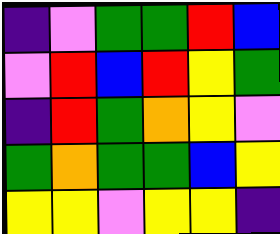[["indigo", "violet", "green", "green", "red", "blue"], ["violet", "red", "blue", "red", "yellow", "green"], ["indigo", "red", "green", "orange", "yellow", "violet"], ["green", "orange", "green", "green", "blue", "yellow"], ["yellow", "yellow", "violet", "yellow", "yellow", "indigo"]]